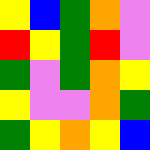[["yellow", "blue", "green", "orange", "violet"], ["red", "yellow", "green", "red", "violet"], ["green", "violet", "green", "orange", "yellow"], ["yellow", "violet", "violet", "orange", "green"], ["green", "yellow", "orange", "yellow", "blue"]]